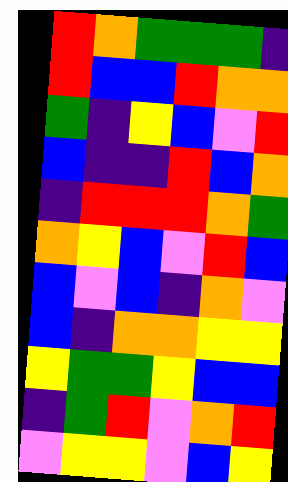[["red", "orange", "green", "green", "green", "indigo"], ["red", "blue", "blue", "red", "orange", "orange"], ["green", "indigo", "yellow", "blue", "violet", "red"], ["blue", "indigo", "indigo", "red", "blue", "orange"], ["indigo", "red", "red", "red", "orange", "green"], ["orange", "yellow", "blue", "violet", "red", "blue"], ["blue", "violet", "blue", "indigo", "orange", "violet"], ["blue", "indigo", "orange", "orange", "yellow", "yellow"], ["yellow", "green", "green", "yellow", "blue", "blue"], ["indigo", "green", "red", "violet", "orange", "red"], ["violet", "yellow", "yellow", "violet", "blue", "yellow"]]